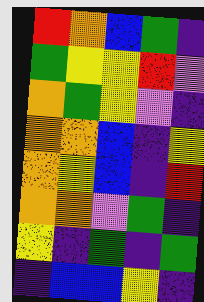[["red", "orange", "blue", "green", "indigo"], ["green", "yellow", "yellow", "red", "violet"], ["orange", "green", "yellow", "violet", "indigo"], ["orange", "orange", "blue", "indigo", "yellow"], ["orange", "yellow", "blue", "indigo", "red"], ["orange", "orange", "violet", "green", "indigo"], ["yellow", "indigo", "green", "indigo", "green"], ["indigo", "blue", "blue", "yellow", "indigo"]]